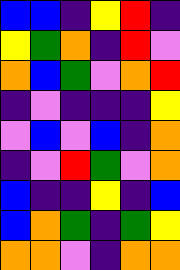[["blue", "blue", "indigo", "yellow", "red", "indigo"], ["yellow", "green", "orange", "indigo", "red", "violet"], ["orange", "blue", "green", "violet", "orange", "red"], ["indigo", "violet", "indigo", "indigo", "indigo", "yellow"], ["violet", "blue", "violet", "blue", "indigo", "orange"], ["indigo", "violet", "red", "green", "violet", "orange"], ["blue", "indigo", "indigo", "yellow", "indigo", "blue"], ["blue", "orange", "green", "indigo", "green", "yellow"], ["orange", "orange", "violet", "indigo", "orange", "orange"]]